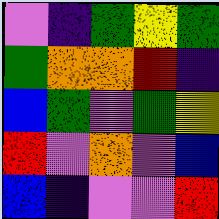[["violet", "indigo", "green", "yellow", "green"], ["green", "orange", "orange", "red", "indigo"], ["blue", "green", "violet", "green", "yellow"], ["red", "violet", "orange", "violet", "blue"], ["blue", "indigo", "violet", "violet", "red"]]